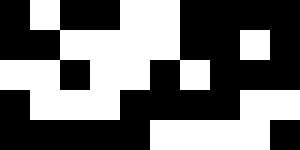[["black", "white", "black", "black", "white", "white", "black", "black", "black", "black"], ["black", "black", "white", "white", "white", "white", "black", "black", "white", "black"], ["white", "white", "black", "white", "white", "black", "white", "black", "black", "black"], ["black", "white", "white", "white", "black", "black", "black", "black", "white", "white"], ["black", "black", "black", "black", "black", "white", "white", "white", "white", "black"]]